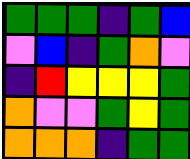[["green", "green", "green", "indigo", "green", "blue"], ["violet", "blue", "indigo", "green", "orange", "violet"], ["indigo", "red", "yellow", "yellow", "yellow", "green"], ["orange", "violet", "violet", "green", "yellow", "green"], ["orange", "orange", "orange", "indigo", "green", "green"]]